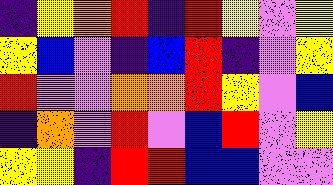[["indigo", "yellow", "orange", "red", "indigo", "red", "yellow", "violet", "yellow"], ["yellow", "blue", "violet", "indigo", "blue", "red", "indigo", "violet", "yellow"], ["red", "violet", "violet", "orange", "orange", "red", "yellow", "violet", "blue"], ["indigo", "orange", "violet", "red", "violet", "blue", "red", "violet", "yellow"], ["yellow", "yellow", "indigo", "red", "red", "blue", "blue", "violet", "violet"]]